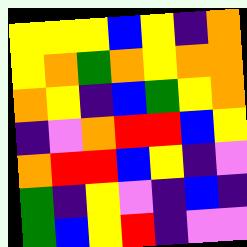[["yellow", "yellow", "yellow", "blue", "yellow", "indigo", "orange"], ["yellow", "orange", "green", "orange", "yellow", "orange", "orange"], ["orange", "yellow", "indigo", "blue", "green", "yellow", "orange"], ["indigo", "violet", "orange", "red", "red", "blue", "yellow"], ["orange", "red", "red", "blue", "yellow", "indigo", "violet"], ["green", "indigo", "yellow", "violet", "indigo", "blue", "indigo"], ["green", "blue", "yellow", "red", "indigo", "violet", "violet"]]